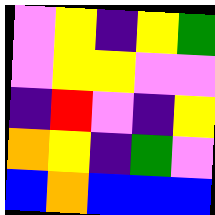[["violet", "yellow", "indigo", "yellow", "green"], ["violet", "yellow", "yellow", "violet", "violet"], ["indigo", "red", "violet", "indigo", "yellow"], ["orange", "yellow", "indigo", "green", "violet"], ["blue", "orange", "blue", "blue", "blue"]]